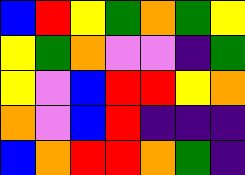[["blue", "red", "yellow", "green", "orange", "green", "yellow"], ["yellow", "green", "orange", "violet", "violet", "indigo", "green"], ["yellow", "violet", "blue", "red", "red", "yellow", "orange"], ["orange", "violet", "blue", "red", "indigo", "indigo", "indigo"], ["blue", "orange", "red", "red", "orange", "green", "indigo"]]